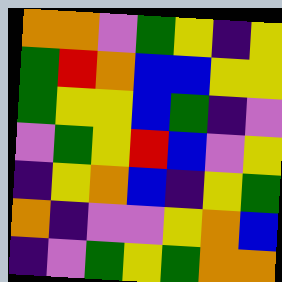[["orange", "orange", "violet", "green", "yellow", "indigo", "yellow"], ["green", "red", "orange", "blue", "blue", "yellow", "yellow"], ["green", "yellow", "yellow", "blue", "green", "indigo", "violet"], ["violet", "green", "yellow", "red", "blue", "violet", "yellow"], ["indigo", "yellow", "orange", "blue", "indigo", "yellow", "green"], ["orange", "indigo", "violet", "violet", "yellow", "orange", "blue"], ["indigo", "violet", "green", "yellow", "green", "orange", "orange"]]